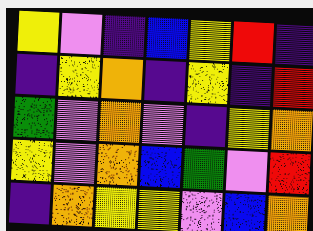[["yellow", "violet", "indigo", "blue", "yellow", "red", "indigo"], ["indigo", "yellow", "orange", "indigo", "yellow", "indigo", "red"], ["green", "violet", "orange", "violet", "indigo", "yellow", "orange"], ["yellow", "violet", "orange", "blue", "green", "violet", "red"], ["indigo", "orange", "yellow", "yellow", "violet", "blue", "orange"]]